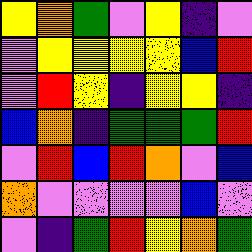[["yellow", "orange", "green", "violet", "yellow", "indigo", "violet"], ["violet", "yellow", "yellow", "yellow", "yellow", "blue", "red"], ["violet", "red", "yellow", "indigo", "yellow", "yellow", "indigo"], ["blue", "orange", "indigo", "green", "green", "green", "red"], ["violet", "red", "blue", "red", "orange", "violet", "blue"], ["orange", "violet", "violet", "violet", "violet", "blue", "violet"], ["violet", "indigo", "green", "red", "yellow", "orange", "green"]]